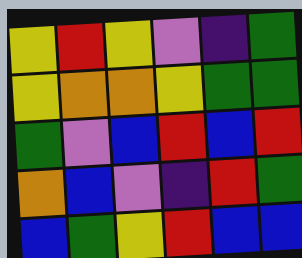[["yellow", "red", "yellow", "violet", "indigo", "green"], ["yellow", "orange", "orange", "yellow", "green", "green"], ["green", "violet", "blue", "red", "blue", "red"], ["orange", "blue", "violet", "indigo", "red", "green"], ["blue", "green", "yellow", "red", "blue", "blue"]]